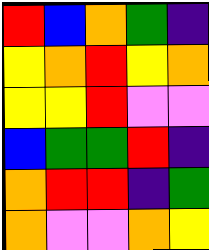[["red", "blue", "orange", "green", "indigo"], ["yellow", "orange", "red", "yellow", "orange"], ["yellow", "yellow", "red", "violet", "violet"], ["blue", "green", "green", "red", "indigo"], ["orange", "red", "red", "indigo", "green"], ["orange", "violet", "violet", "orange", "yellow"]]